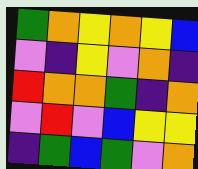[["green", "orange", "yellow", "orange", "yellow", "blue"], ["violet", "indigo", "yellow", "violet", "orange", "indigo"], ["red", "orange", "orange", "green", "indigo", "orange"], ["violet", "red", "violet", "blue", "yellow", "yellow"], ["indigo", "green", "blue", "green", "violet", "orange"]]